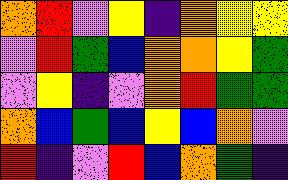[["orange", "red", "violet", "yellow", "indigo", "orange", "yellow", "yellow"], ["violet", "red", "green", "blue", "orange", "orange", "yellow", "green"], ["violet", "yellow", "indigo", "violet", "orange", "red", "green", "green"], ["orange", "blue", "green", "blue", "yellow", "blue", "orange", "violet"], ["red", "indigo", "violet", "red", "blue", "orange", "green", "indigo"]]